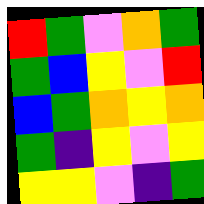[["red", "green", "violet", "orange", "green"], ["green", "blue", "yellow", "violet", "red"], ["blue", "green", "orange", "yellow", "orange"], ["green", "indigo", "yellow", "violet", "yellow"], ["yellow", "yellow", "violet", "indigo", "green"]]